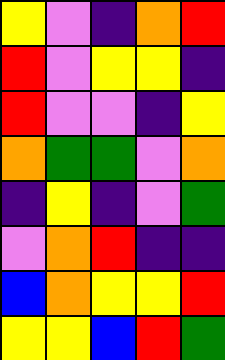[["yellow", "violet", "indigo", "orange", "red"], ["red", "violet", "yellow", "yellow", "indigo"], ["red", "violet", "violet", "indigo", "yellow"], ["orange", "green", "green", "violet", "orange"], ["indigo", "yellow", "indigo", "violet", "green"], ["violet", "orange", "red", "indigo", "indigo"], ["blue", "orange", "yellow", "yellow", "red"], ["yellow", "yellow", "blue", "red", "green"]]